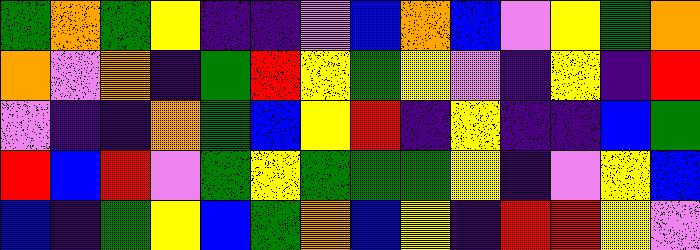[["green", "orange", "green", "yellow", "indigo", "indigo", "violet", "blue", "orange", "blue", "violet", "yellow", "green", "orange"], ["orange", "violet", "orange", "indigo", "green", "red", "yellow", "green", "yellow", "violet", "indigo", "yellow", "indigo", "red"], ["violet", "indigo", "indigo", "orange", "green", "blue", "yellow", "red", "indigo", "yellow", "indigo", "indigo", "blue", "green"], ["red", "blue", "red", "violet", "green", "yellow", "green", "green", "green", "yellow", "indigo", "violet", "yellow", "blue"], ["blue", "indigo", "green", "yellow", "blue", "green", "orange", "blue", "yellow", "indigo", "red", "red", "yellow", "violet"]]